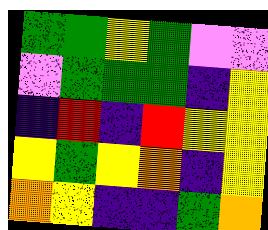[["green", "green", "yellow", "green", "violet", "violet"], ["violet", "green", "green", "green", "indigo", "yellow"], ["indigo", "red", "indigo", "red", "yellow", "yellow"], ["yellow", "green", "yellow", "orange", "indigo", "yellow"], ["orange", "yellow", "indigo", "indigo", "green", "orange"]]